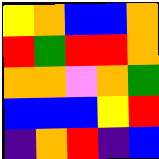[["yellow", "orange", "blue", "blue", "orange"], ["red", "green", "red", "red", "orange"], ["orange", "orange", "violet", "orange", "green"], ["blue", "blue", "blue", "yellow", "red"], ["indigo", "orange", "red", "indigo", "blue"]]